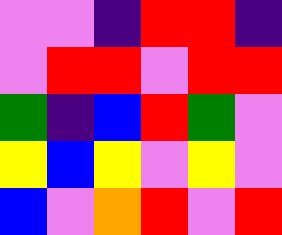[["violet", "violet", "indigo", "red", "red", "indigo"], ["violet", "red", "red", "violet", "red", "red"], ["green", "indigo", "blue", "red", "green", "violet"], ["yellow", "blue", "yellow", "violet", "yellow", "violet"], ["blue", "violet", "orange", "red", "violet", "red"]]